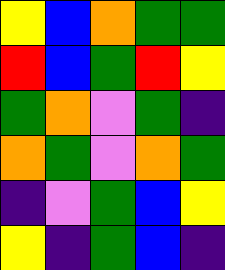[["yellow", "blue", "orange", "green", "green"], ["red", "blue", "green", "red", "yellow"], ["green", "orange", "violet", "green", "indigo"], ["orange", "green", "violet", "orange", "green"], ["indigo", "violet", "green", "blue", "yellow"], ["yellow", "indigo", "green", "blue", "indigo"]]